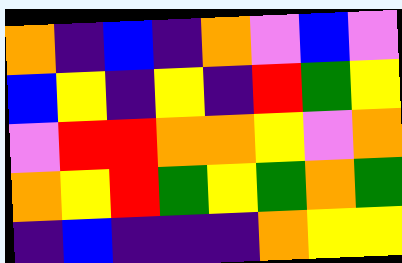[["orange", "indigo", "blue", "indigo", "orange", "violet", "blue", "violet"], ["blue", "yellow", "indigo", "yellow", "indigo", "red", "green", "yellow"], ["violet", "red", "red", "orange", "orange", "yellow", "violet", "orange"], ["orange", "yellow", "red", "green", "yellow", "green", "orange", "green"], ["indigo", "blue", "indigo", "indigo", "indigo", "orange", "yellow", "yellow"]]